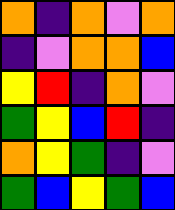[["orange", "indigo", "orange", "violet", "orange"], ["indigo", "violet", "orange", "orange", "blue"], ["yellow", "red", "indigo", "orange", "violet"], ["green", "yellow", "blue", "red", "indigo"], ["orange", "yellow", "green", "indigo", "violet"], ["green", "blue", "yellow", "green", "blue"]]